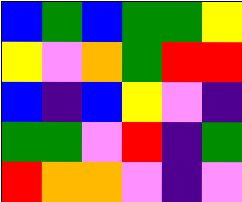[["blue", "green", "blue", "green", "green", "yellow"], ["yellow", "violet", "orange", "green", "red", "red"], ["blue", "indigo", "blue", "yellow", "violet", "indigo"], ["green", "green", "violet", "red", "indigo", "green"], ["red", "orange", "orange", "violet", "indigo", "violet"]]